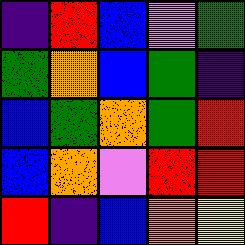[["indigo", "red", "blue", "violet", "green"], ["green", "orange", "blue", "green", "indigo"], ["blue", "green", "orange", "green", "red"], ["blue", "orange", "violet", "red", "red"], ["red", "indigo", "blue", "orange", "yellow"]]